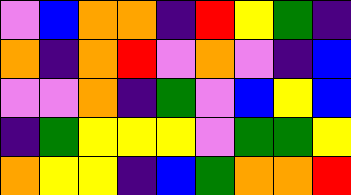[["violet", "blue", "orange", "orange", "indigo", "red", "yellow", "green", "indigo"], ["orange", "indigo", "orange", "red", "violet", "orange", "violet", "indigo", "blue"], ["violet", "violet", "orange", "indigo", "green", "violet", "blue", "yellow", "blue"], ["indigo", "green", "yellow", "yellow", "yellow", "violet", "green", "green", "yellow"], ["orange", "yellow", "yellow", "indigo", "blue", "green", "orange", "orange", "red"]]